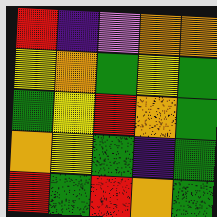[["red", "indigo", "violet", "orange", "orange"], ["yellow", "orange", "green", "yellow", "green"], ["green", "yellow", "red", "orange", "green"], ["orange", "yellow", "green", "indigo", "green"], ["red", "green", "red", "orange", "green"]]